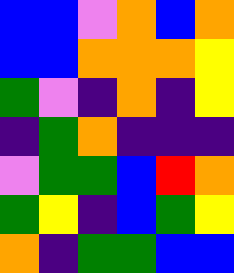[["blue", "blue", "violet", "orange", "blue", "orange"], ["blue", "blue", "orange", "orange", "orange", "yellow"], ["green", "violet", "indigo", "orange", "indigo", "yellow"], ["indigo", "green", "orange", "indigo", "indigo", "indigo"], ["violet", "green", "green", "blue", "red", "orange"], ["green", "yellow", "indigo", "blue", "green", "yellow"], ["orange", "indigo", "green", "green", "blue", "blue"]]